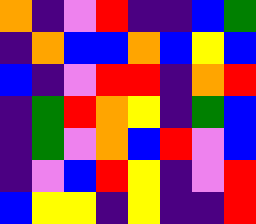[["orange", "indigo", "violet", "red", "indigo", "indigo", "blue", "green"], ["indigo", "orange", "blue", "blue", "orange", "blue", "yellow", "blue"], ["blue", "indigo", "violet", "red", "red", "indigo", "orange", "red"], ["indigo", "green", "red", "orange", "yellow", "indigo", "green", "blue"], ["indigo", "green", "violet", "orange", "blue", "red", "violet", "blue"], ["indigo", "violet", "blue", "red", "yellow", "indigo", "violet", "red"], ["blue", "yellow", "yellow", "indigo", "yellow", "indigo", "indigo", "red"]]